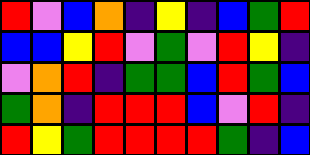[["red", "violet", "blue", "orange", "indigo", "yellow", "indigo", "blue", "green", "red"], ["blue", "blue", "yellow", "red", "violet", "green", "violet", "red", "yellow", "indigo"], ["violet", "orange", "red", "indigo", "green", "green", "blue", "red", "green", "blue"], ["green", "orange", "indigo", "red", "red", "red", "blue", "violet", "red", "indigo"], ["red", "yellow", "green", "red", "red", "red", "red", "green", "indigo", "blue"]]